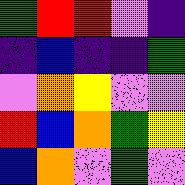[["green", "red", "red", "violet", "indigo"], ["indigo", "blue", "indigo", "indigo", "green"], ["violet", "orange", "yellow", "violet", "violet"], ["red", "blue", "orange", "green", "yellow"], ["blue", "orange", "violet", "green", "violet"]]